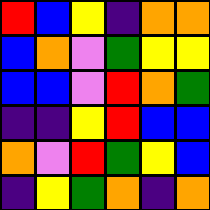[["red", "blue", "yellow", "indigo", "orange", "orange"], ["blue", "orange", "violet", "green", "yellow", "yellow"], ["blue", "blue", "violet", "red", "orange", "green"], ["indigo", "indigo", "yellow", "red", "blue", "blue"], ["orange", "violet", "red", "green", "yellow", "blue"], ["indigo", "yellow", "green", "orange", "indigo", "orange"]]